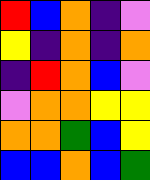[["red", "blue", "orange", "indigo", "violet"], ["yellow", "indigo", "orange", "indigo", "orange"], ["indigo", "red", "orange", "blue", "violet"], ["violet", "orange", "orange", "yellow", "yellow"], ["orange", "orange", "green", "blue", "yellow"], ["blue", "blue", "orange", "blue", "green"]]